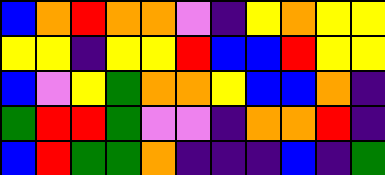[["blue", "orange", "red", "orange", "orange", "violet", "indigo", "yellow", "orange", "yellow", "yellow"], ["yellow", "yellow", "indigo", "yellow", "yellow", "red", "blue", "blue", "red", "yellow", "yellow"], ["blue", "violet", "yellow", "green", "orange", "orange", "yellow", "blue", "blue", "orange", "indigo"], ["green", "red", "red", "green", "violet", "violet", "indigo", "orange", "orange", "red", "indigo"], ["blue", "red", "green", "green", "orange", "indigo", "indigo", "indigo", "blue", "indigo", "green"]]